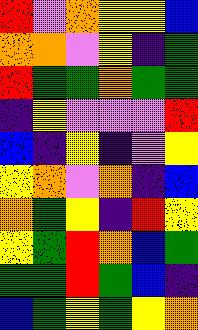[["red", "violet", "orange", "yellow", "yellow", "blue"], ["orange", "orange", "violet", "yellow", "indigo", "green"], ["red", "green", "green", "orange", "green", "green"], ["indigo", "yellow", "violet", "violet", "violet", "red"], ["blue", "indigo", "yellow", "indigo", "violet", "yellow"], ["yellow", "orange", "violet", "orange", "indigo", "blue"], ["orange", "green", "yellow", "indigo", "red", "yellow"], ["yellow", "green", "red", "orange", "blue", "green"], ["green", "green", "red", "green", "blue", "indigo"], ["blue", "green", "yellow", "green", "yellow", "orange"]]